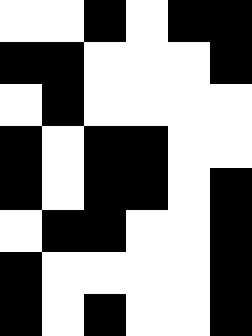[["white", "white", "black", "white", "black", "black"], ["black", "black", "white", "white", "white", "black"], ["white", "black", "white", "white", "white", "white"], ["black", "white", "black", "black", "white", "white"], ["black", "white", "black", "black", "white", "black"], ["white", "black", "black", "white", "white", "black"], ["black", "white", "white", "white", "white", "black"], ["black", "white", "black", "white", "white", "black"]]